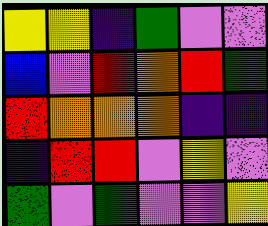[["yellow", "yellow", "indigo", "green", "violet", "violet"], ["blue", "violet", "red", "orange", "red", "green"], ["red", "orange", "orange", "orange", "indigo", "indigo"], ["indigo", "red", "red", "violet", "yellow", "violet"], ["green", "violet", "green", "violet", "violet", "yellow"]]